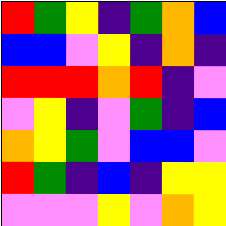[["red", "green", "yellow", "indigo", "green", "orange", "blue"], ["blue", "blue", "violet", "yellow", "indigo", "orange", "indigo"], ["red", "red", "red", "orange", "red", "indigo", "violet"], ["violet", "yellow", "indigo", "violet", "green", "indigo", "blue"], ["orange", "yellow", "green", "violet", "blue", "blue", "violet"], ["red", "green", "indigo", "blue", "indigo", "yellow", "yellow"], ["violet", "violet", "violet", "yellow", "violet", "orange", "yellow"]]